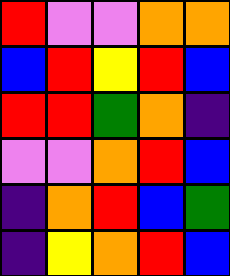[["red", "violet", "violet", "orange", "orange"], ["blue", "red", "yellow", "red", "blue"], ["red", "red", "green", "orange", "indigo"], ["violet", "violet", "orange", "red", "blue"], ["indigo", "orange", "red", "blue", "green"], ["indigo", "yellow", "orange", "red", "blue"]]